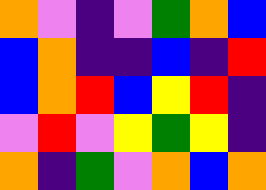[["orange", "violet", "indigo", "violet", "green", "orange", "blue"], ["blue", "orange", "indigo", "indigo", "blue", "indigo", "red"], ["blue", "orange", "red", "blue", "yellow", "red", "indigo"], ["violet", "red", "violet", "yellow", "green", "yellow", "indigo"], ["orange", "indigo", "green", "violet", "orange", "blue", "orange"]]